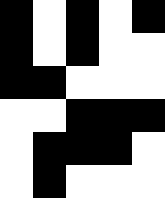[["black", "white", "black", "white", "black"], ["black", "white", "black", "white", "white"], ["black", "black", "white", "white", "white"], ["white", "white", "black", "black", "black"], ["white", "black", "black", "black", "white"], ["white", "black", "white", "white", "white"]]